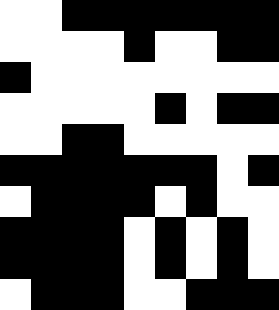[["white", "white", "black", "black", "black", "black", "black", "black", "black"], ["white", "white", "white", "white", "black", "white", "white", "black", "black"], ["black", "white", "white", "white", "white", "white", "white", "white", "white"], ["white", "white", "white", "white", "white", "black", "white", "black", "black"], ["white", "white", "black", "black", "white", "white", "white", "white", "white"], ["black", "black", "black", "black", "black", "black", "black", "white", "black"], ["white", "black", "black", "black", "black", "white", "black", "white", "white"], ["black", "black", "black", "black", "white", "black", "white", "black", "white"], ["black", "black", "black", "black", "white", "black", "white", "black", "white"], ["white", "black", "black", "black", "white", "white", "black", "black", "black"]]